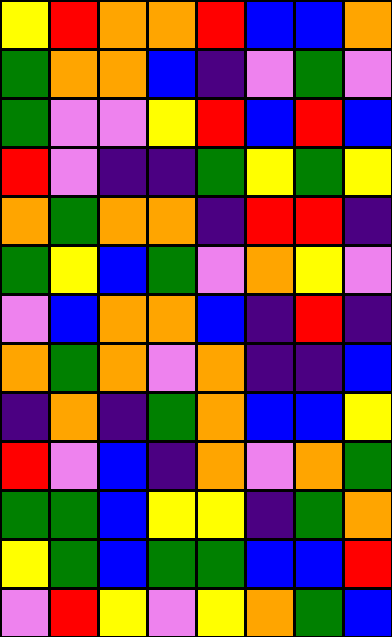[["yellow", "red", "orange", "orange", "red", "blue", "blue", "orange"], ["green", "orange", "orange", "blue", "indigo", "violet", "green", "violet"], ["green", "violet", "violet", "yellow", "red", "blue", "red", "blue"], ["red", "violet", "indigo", "indigo", "green", "yellow", "green", "yellow"], ["orange", "green", "orange", "orange", "indigo", "red", "red", "indigo"], ["green", "yellow", "blue", "green", "violet", "orange", "yellow", "violet"], ["violet", "blue", "orange", "orange", "blue", "indigo", "red", "indigo"], ["orange", "green", "orange", "violet", "orange", "indigo", "indigo", "blue"], ["indigo", "orange", "indigo", "green", "orange", "blue", "blue", "yellow"], ["red", "violet", "blue", "indigo", "orange", "violet", "orange", "green"], ["green", "green", "blue", "yellow", "yellow", "indigo", "green", "orange"], ["yellow", "green", "blue", "green", "green", "blue", "blue", "red"], ["violet", "red", "yellow", "violet", "yellow", "orange", "green", "blue"]]